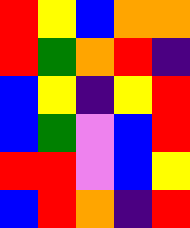[["red", "yellow", "blue", "orange", "orange"], ["red", "green", "orange", "red", "indigo"], ["blue", "yellow", "indigo", "yellow", "red"], ["blue", "green", "violet", "blue", "red"], ["red", "red", "violet", "blue", "yellow"], ["blue", "red", "orange", "indigo", "red"]]